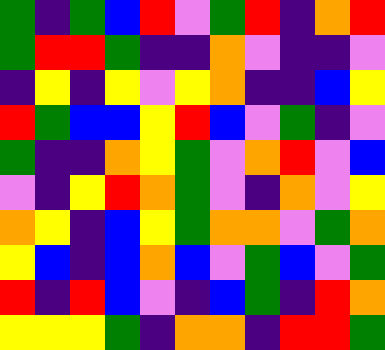[["green", "indigo", "green", "blue", "red", "violet", "green", "red", "indigo", "orange", "red"], ["green", "red", "red", "green", "indigo", "indigo", "orange", "violet", "indigo", "indigo", "violet"], ["indigo", "yellow", "indigo", "yellow", "violet", "yellow", "orange", "indigo", "indigo", "blue", "yellow"], ["red", "green", "blue", "blue", "yellow", "red", "blue", "violet", "green", "indigo", "violet"], ["green", "indigo", "indigo", "orange", "yellow", "green", "violet", "orange", "red", "violet", "blue"], ["violet", "indigo", "yellow", "red", "orange", "green", "violet", "indigo", "orange", "violet", "yellow"], ["orange", "yellow", "indigo", "blue", "yellow", "green", "orange", "orange", "violet", "green", "orange"], ["yellow", "blue", "indigo", "blue", "orange", "blue", "violet", "green", "blue", "violet", "green"], ["red", "indigo", "red", "blue", "violet", "indigo", "blue", "green", "indigo", "red", "orange"], ["yellow", "yellow", "yellow", "green", "indigo", "orange", "orange", "indigo", "red", "red", "green"]]